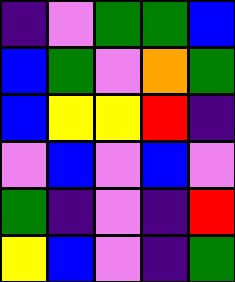[["indigo", "violet", "green", "green", "blue"], ["blue", "green", "violet", "orange", "green"], ["blue", "yellow", "yellow", "red", "indigo"], ["violet", "blue", "violet", "blue", "violet"], ["green", "indigo", "violet", "indigo", "red"], ["yellow", "blue", "violet", "indigo", "green"]]